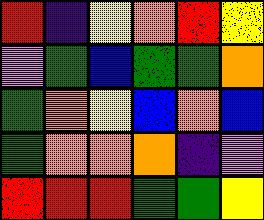[["red", "indigo", "yellow", "orange", "red", "yellow"], ["violet", "green", "blue", "green", "green", "orange"], ["green", "orange", "yellow", "blue", "orange", "blue"], ["green", "orange", "orange", "orange", "indigo", "violet"], ["red", "red", "red", "green", "green", "yellow"]]